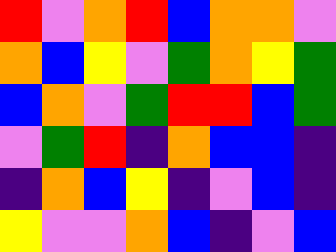[["red", "violet", "orange", "red", "blue", "orange", "orange", "violet"], ["orange", "blue", "yellow", "violet", "green", "orange", "yellow", "green"], ["blue", "orange", "violet", "green", "red", "red", "blue", "green"], ["violet", "green", "red", "indigo", "orange", "blue", "blue", "indigo"], ["indigo", "orange", "blue", "yellow", "indigo", "violet", "blue", "indigo"], ["yellow", "violet", "violet", "orange", "blue", "indigo", "violet", "blue"]]